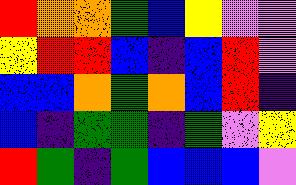[["red", "orange", "orange", "green", "blue", "yellow", "violet", "violet"], ["yellow", "red", "red", "blue", "indigo", "blue", "red", "violet"], ["blue", "blue", "orange", "green", "orange", "blue", "red", "indigo"], ["blue", "indigo", "green", "green", "indigo", "green", "violet", "yellow"], ["red", "green", "indigo", "green", "blue", "blue", "blue", "violet"]]